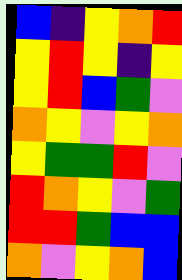[["blue", "indigo", "yellow", "orange", "red"], ["yellow", "red", "yellow", "indigo", "yellow"], ["yellow", "red", "blue", "green", "violet"], ["orange", "yellow", "violet", "yellow", "orange"], ["yellow", "green", "green", "red", "violet"], ["red", "orange", "yellow", "violet", "green"], ["red", "red", "green", "blue", "blue"], ["orange", "violet", "yellow", "orange", "blue"]]